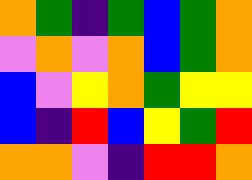[["orange", "green", "indigo", "green", "blue", "green", "orange"], ["violet", "orange", "violet", "orange", "blue", "green", "orange"], ["blue", "violet", "yellow", "orange", "green", "yellow", "yellow"], ["blue", "indigo", "red", "blue", "yellow", "green", "red"], ["orange", "orange", "violet", "indigo", "red", "red", "orange"]]